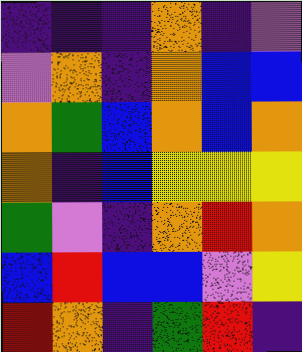[["indigo", "indigo", "indigo", "orange", "indigo", "violet"], ["violet", "orange", "indigo", "orange", "blue", "blue"], ["orange", "green", "blue", "orange", "blue", "orange"], ["orange", "indigo", "blue", "yellow", "yellow", "yellow"], ["green", "violet", "indigo", "orange", "red", "orange"], ["blue", "red", "blue", "blue", "violet", "yellow"], ["red", "orange", "indigo", "green", "red", "indigo"]]